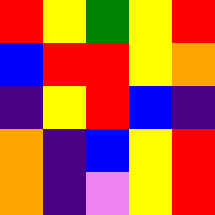[["red", "yellow", "green", "yellow", "red"], ["blue", "red", "red", "yellow", "orange"], ["indigo", "yellow", "red", "blue", "indigo"], ["orange", "indigo", "blue", "yellow", "red"], ["orange", "indigo", "violet", "yellow", "red"]]